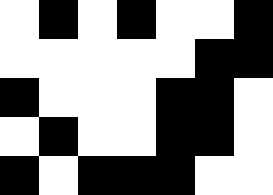[["white", "black", "white", "black", "white", "white", "black"], ["white", "white", "white", "white", "white", "black", "black"], ["black", "white", "white", "white", "black", "black", "white"], ["white", "black", "white", "white", "black", "black", "white"], ["black", "white", "black", "black", "black", "white", "white"]]